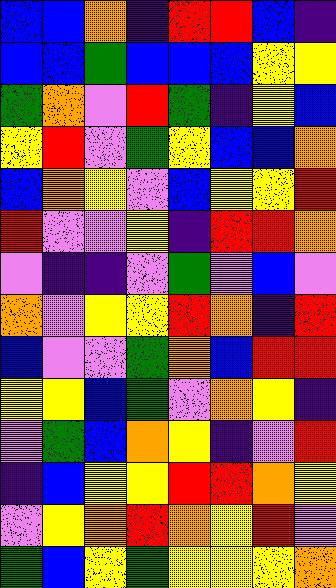[["blue", "blue", "orange", "indigo", "red", "red", "blue", "indigo"], ["blue", "blue", "green", "blue", "blue", "blue", "yellow", "yellow"], ["green", "orange", "violet", "red", "green", "indigo", "yellow", "blue"], ["yellow", "red", "violet", "green", "yellow", "blue", "blue", "orange"], ["blue", "orange", "yellow", "violet", "blue", "yellow", "yellow", "red"], ["red", "violet", "violet", "yellow", "indigo", "red", "red", "orange"], ["violet", "indigo", "indigo", "violet", "green", "violet", "blue", "violet"], ["orange", "violet", "yellow", "yellow", "red", "orange", "indigo", "red"], ["blue", "violet", "violet", "green", "orange", "blue", "red", "red"], ["yellow", "yellow", "blue", "green", "violet", "orange", "yellow", "indigo"], ["violet", "green", "blue", "orange", "yellow", "indigo", "violet", "red"], ["indigo", "blue", "yellow", "yellow", "red", "red", "orange", "yellow"], ["violet", "yellow", "orange", "red", "orange", "yellow", "red", "violet"], ["green", "blue", "yellow", "green", "yellow", "yellow", "yellow", "orange"]]